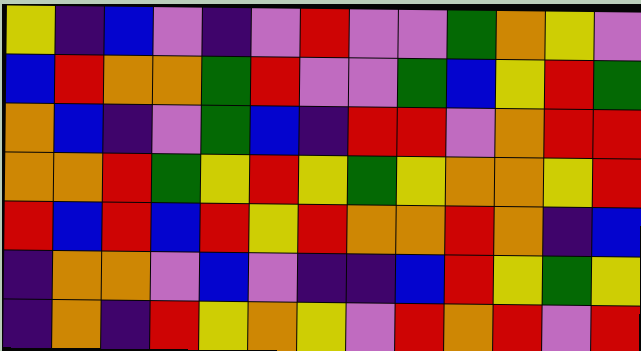[["yellow", "indigo", "blue", "violet", "indigo", "violet", "red", "violet", "violet", "green", "orange", "yellow", "violet"], ["blue", "red", "orange", "orange", "green", "red", "violet", "violet", "green", "blue", "yellow", "red", "green"], ["orange", "blue", "indigo", "violet", "green", "blue", "indigo", "red", "red", "violet", "orange", "red", "red"], ["orange", "orange", "red", "green", "yellow", "red", "yellow", "green", "yellow", "orange", "orange", "yellow", "red"], ["red", "blue", "red", "blue", "red", "yellow", "red", "orange", "orange", "red", "orange", "indigo", "blue"], ["indigo", "orange", "orange", "violet", "blue", "violet", "indigo", "indigo", "blue", "red", "yellow", "green", "yellow"], ["indigo", "orange", "indigo", "red", "yellow", "orange", "yellow", "violet", "red", "orange", "red", "violet", "red"]]